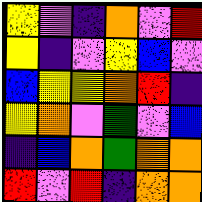[["yellow", "violet", "indigo", "orange", "violet", "red"], ["yellow", "indigo", "violet", "yellow", "blue", "violet"], ["blue", "yellow", "yellow", "orange", "red", "indigo"], ["yellow", "orange", "violet", "green", "violet", "blue"], ["indigo", "blue", "orange", "green", "orange", "orange"], ["red", "violet", "red", "indigo", "orange", "orange"]]